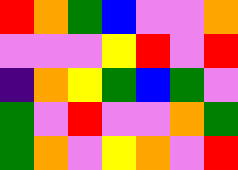[["red", "orange", "green", "blue", "violet", "violet", "orange"], ["violet", "violet", "violet", "yellow", "red", "violet", "red"], ["indigo", "orange", "yellow", "green", "blue", "green", "violet"], ["green", "violet", "red", "violet", "violet", "orange", "green"], ["green", "orange", "violet", "yellow", "orange", "violet", "red"]]